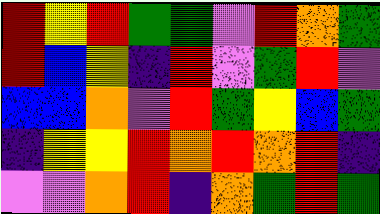[["red", "yellow", "red", "green", "green", "violet", "red", "orange", "green"], ["red", "blue", "yellow", "indigo", "red", "violet", "green", "red", "violet"], ["blue", "blue", "orange", "violet", "red", "green", "yellow", "blue", "green"], ["indigo", "yellow", "yellow", "red", "orange", "red", "orange", "red", "indigo"], ["violet", "violet", "orange", "red", "indigo", "orange", "green", "red", "green"]]